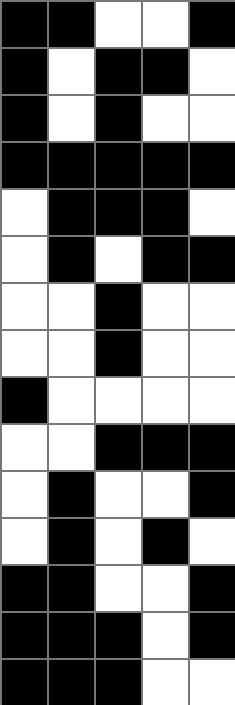[["black", "black", "white", "white", "black"], ["black", "white", "black", "black", "white"], ["black", "white", "black", "white", "white"], ["black", "black", "black", "black", "black"], ["white", "black", "black", "black", "white"], ["white", "black", "white", "black", "black"], ["white", "white", "black", "white", "white"], ["white", "white", "black", "white", "white"], ["black", "white", "white", "white", "white"], ["white", "white", "black", "black", "black"], ["white", "black", "white", "white", "black"], ["white", "black", "white", "black", "white"], ["black", "black", "white", "white", "black"], ["black", "black", "black", "white", "black"], ["black", "black", "black", "white", "white"]]